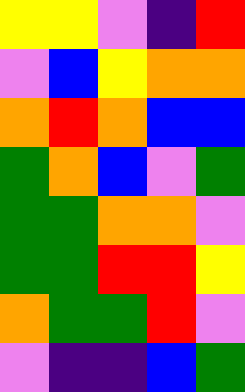[["yellow", "yellow", "violet", "indigo", "red"], ["violet", "blue", "yellow", "orange", "orange"], ["orange", "red", "orange", "blue", "blue"], ["green", "orange", "blue", "violet", "green"], ["green", "green", "orange", "orange", "violet"], ["green", "green", "red", "red", "yellow"], ["orange", "green", "green", "red", "violet"], ["violet", "indigo", "indigo", "blue", "green"]]